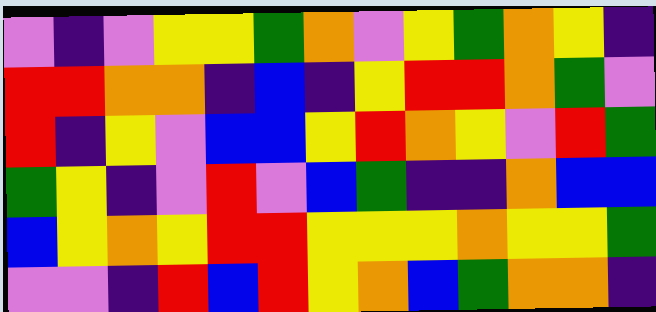[["violet", "indigo", "violet", "yellow", "yellow", "green", "orange", "violet", "yellow", "green", "orange", "yellow", "indigo"], ["red", "red", "orange", "orange", "indigo", "blue", "indigo", "yellow", "red", "red", "orange", "green", "violet"], ["red", "indigo", "yellow", "violet", "blue", "blue", "yellow", "red", "orange", "yellow", "violet", "red", "green"], ["green", "yellow", "indigo", "violet", "red", "violet", "blue", "green", "indigo", "indigo", "orange", "blue", "blue"], ["blue", "yellow", "orange", "yellow", "red", "red", "yellow", "yellow", "yellow", "orange", "yellow", "yellow", "green"], ["violet", "violet", "indigo", "red", "blue", "red", "yellow", "orange", "blue", "green", "orange", "orange", "indigo"]]